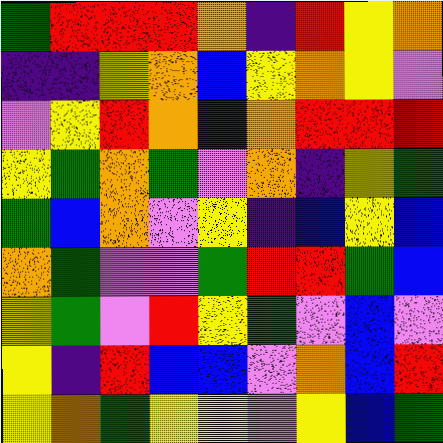[["green", "red", "red", "red", "orange", "indigo", "red", "yellow", "orange"], ["indigo", "indigo", "yellow", "orange", "blue", "yellow", "orange", "yellow", "violet"], ["violet", "yellow", "red", "orange", "indigo", "orange", "red", "red", "red"], ["yellow", "green", "orange", "green", "violet", "orange", "indigo", "yellow", "green"], ["green", "blue", "orange", "violet", "yellow", "indigo", "blue", "yellow", "blue"], ["orange", "green", "violet", "violet", "green", "red", "red", "green", "blue"], ["yellow", "green", "violet", "red", "yellow", "green", "violet", "blue", "violet"], ["yellow", "indigo", "red", "blue", "blue", "violet", "orange", "blue", "red"], ["yellow", "orange", "green", "yellow", "yellow", "violet", "yellow", "blue", "green"]]